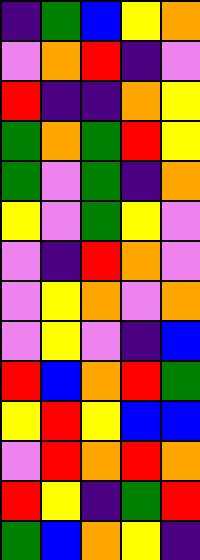[["indigo", "green", "blue", "yellow", "orange"], ["violet", "orange", "red", "indigo", "violet"], ["red", "indigo", "indigo", "orange", "yellow"], ["green", "orange", "green", "red", "yellow"], ["green", "violet", "green", "indigo", "orange"], ["yellow", "violet", "green", "yellow", "violet"], ["violet", "indigo", "red", "orange", "violet"], ["violet", "yellow", "orange", "violet", "orange"], ["violet", "yellow", "violet", "indigo", "blue"], ["red", "blue", "orange", "red", "green"], ["yellow", "red", "yellow", "blue", "blue"], ["violet", "red", "orange", "red", "orange"], ["red", "yellow", "indigo", "green", "red"], ["green", "blue", "orange", "yellow", "indigo"]]